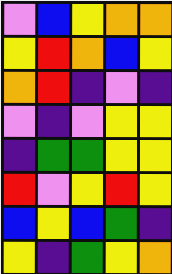[["violet", "blue", "yellow", "orange", "orange"], ["yellow", "red", "orange", "blue", "yellow"], ["orange", "red", "indigo", "violet", "indigo"], ["violet", "indigo", "violet", "yellow", "yellow"], ["indigo", "green", "green", "yellow", "yellow"], ["red", "violet", "yellow", "red", "yellow"], ["blue", "yellow", "blue", "green", "indigo"], ["yellow", "indigo", "green", "yellow", "orange"]]